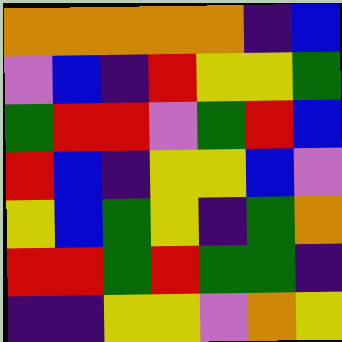[["orange", "orange", "orange", "orange", "orange", "indigo", "blue"], ["violet", "blue", "indigo", "red", "yellow", "yellow", "green"], ["green", "red", "red", "violet", "green", "red", "blue"], ["red", "blue", "indigo", "yellow", "yellow", "blue", "violet"], ["yellow", "blue", "green", "yellow", "indigo", "green", "orange"], ["red", "red", "green", "red", "green", "green", "indigo"], ["indigo", "indigo", "yellow", "yellow", "violet", "orange", "yellow"]]